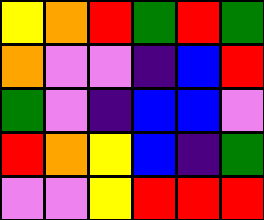[["yellow", "orange", "red", "green", "red", "green"], ["orange", "violet", "violet", "indigo", "blue", "red"], ["green", "violet", "indigo", "blue", "blue", "violet"], ["red", "orange", "yellow", "blue", "indigo", "green"], ["violet", "violet", "yellow", "red", "red", "red"]]